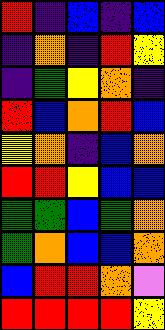[["red", "indigo", "blue", "indigo", "blue"], ["indigo", "orange", "indigo", "red", "yellow"], ["indigo", "green", "yellow", "orange", "indigo"], ["red", "blue", "orange", "red", "blue"], ["yellow", "orange", "indigo", "blue", "orange"], ["red", "red", "yellow", "blue", "blue"], ["green", "green", "blue", "green", "orange"], ["green", "orange", "blue", "blue", "orange"], ["blue", "red", "red", "orange", "violet"], ["red", "red", "red", "red", "yellow"]]